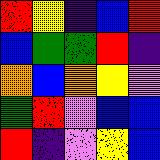[["red", "yellow", "indigo", "blue", "red"], ["blue", "green", "green", "red", "indigo"], ["orange", "blue", "orange", "yellow", "violet"], ["green", "red", "violet", "blue", "blue"], ["red", "indigo", "violet", "yellow", "blue"]]